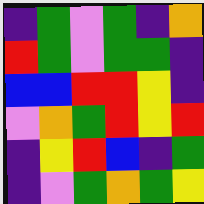[["indigo", "green", "violet", "green", "indigo", "orange"], ["red", "green", "violet", "green", "green", "indigo"], ["blue", "blue", "red", "red", "yellow", "indigo"], ["violet", "orange", "green", "red", "yellow", "red"], ["indigo", "yellow", "red", "blue", "indigo", "green"], ["indigo", "violet", "green", "orange", "green", "yellow"]]